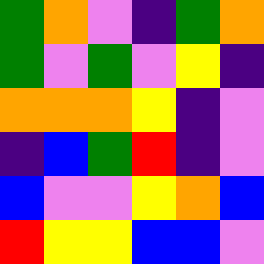[["green", "orange", "violet", "indigo", "green", "orange"], ["green", "violet", "green", "violet", "yellow", "indigo"], ["orange", "orange", "orange", "yellow", "indigo", "violet"], ["indigo", "blue", "green", "red", "indigo", "violet"], ["blue", "violet", "violet", "yellow", "orange", "blue"], ["red", "yellow", "yellow", "blue", "blue", "violet"]]